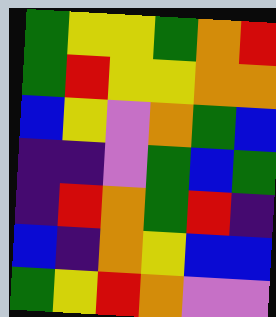[["green", "yellow", "yellow", "green", "orange", "red"], ["green", "red", "yellow", "yellow", "orange", "orange"], ["blue", "yellow", "violet", "orange", "green", "blue"], ["indigo", "indigo", "violet", "green", "blue", "green"], ["indigo", "red", "orange", "green", "red", "indigo"], ["blue", "indigo", "orange", "yellow", "blue", "blue"], ["green", "yellow", "red", "orange", "violet", "violet"]]